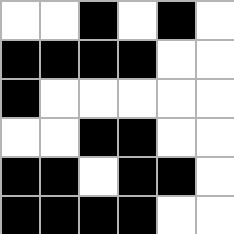[["white", "white", "black", "white", "black", "white"], ["black", "black", "black", "black", "white", "white"], ["black", "white", "white", "white", "white", "white"], ["white", "white", "black", "black", "white", "white"], ["black", "black", "white", "black", "black", "white"], ["black", "black", "black", "black", "white", "white"]]